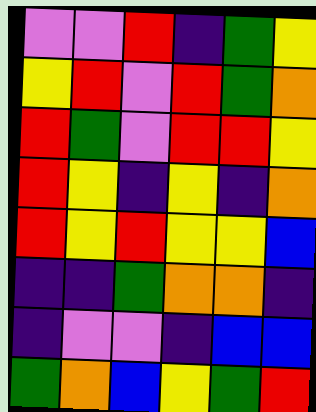[["violet", "violet", "red", "indigo", "green", "yellow"], ["yellow", "red", "violet", "red", "green", "orange"], ["red", "green", "violet", "red", "red", "yellow"], ["red", "yellow", "indigo", "yellow", "indigo", "orange"], ["red", "yellow", "red", "yellow", "yellow", "blue"], ["indigo", "indigo", "green", "orange", "orange", "indigo"], ["indigo", "violet", "violet", "indigo", "blue", "blue"], ["green", "orange", "blue", "yellow", "green", "red"]]